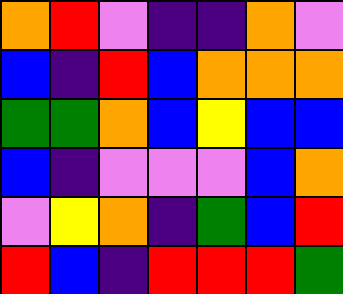[["orange", "red", "violet", "indigo", "indigo", "orange", "violet"], ["blue", "indigo", "red", "blue", "orange", "orange", "orange"], ["green", "green", "orange", "blue", "yellow", "blue", "blue"], ["blue", "indigo", "violet", "violet", "violet", "blue", "orange"], ["violet", "yellow", "orange", "indigo", "green", "blue", "red"], ["red", "blue", "indigo", "red", "red", "red", "green"]]